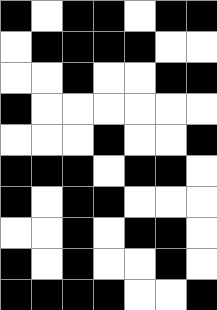[["black", "white", "black", "black", "white", "black", "black"], ["white", "black", "black", "black", "black", "white", "white"], ["white", "white", "black", "white", "white", "black", "black"], ["black", "white", "white", "white", "white", "white", "white"], ["white", "white", "white", "black", "white", "white", "black"], ["black", "black", "black", "white", "black", "black", "white"], ["black", "white", "black", "black", "white", "white", "white"], ["white", "white", "black", "white", "black", "black", "white"], ["black", "white", "black", "white", "white", "black", "white"], ["black", "black", "black", "black", "white", "white", "black"]]